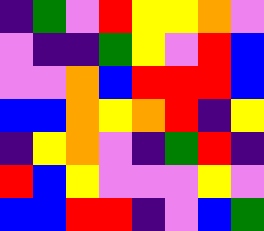[["indigo", "green", "violet", "red", "yellow", "yellow", "orange", "violet"], ["violet", "indigo", "indigo", "green", "yellow", "violet", "red", "blue"], ["violet", "violet", "orange", "blue", "red", "red", "red", "blue"], ["blue", "blue", "orange", "yellow", "orange", "red", "indigo", "yellow"], ["indigo", "yellow", "orange", "violet", "indigo", "green", "red", "indigo"], ["red", "blue", "yellow", "violet", "violet", "violet", "yellow", "violet"], ["blue", "blue", "red", "red", "indigo", "violet", "blue", "green"]]